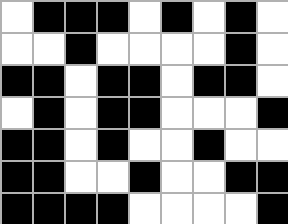[["white", "black", "black", "black", "white", "black", "white", "black", "white"], ["white", "white", "black", "white", "white", "white", "white", "black", "white"], ["black", "black", "white", "black", "black", "white", "black", "black", "white"], ["white", "black", "white", "black", "black", "white", "white", "white", "black"], ["black", "black", "white", "black", "white", "white", "black", "white", "white"], ["black", "black", "white", "white", "black", "white", "white", "black", "black"], ["black", "black", "black", "black", "white", "white", "white", "white", "black"]]